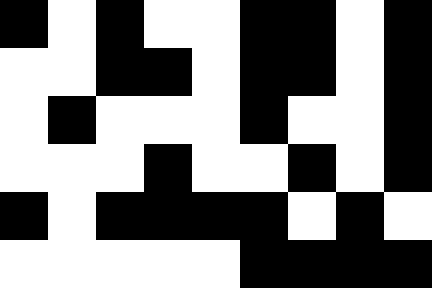[["black", "white", "black", "white", "white", "black", "black", "white", "black"], ["white", "white", "black", "black", "white", "black", "black", "white", "black"], ["white", "black", "white", "white", "white", "black", "white", "white", "black"], ["white", "white", "white", "black", "white", "white", "black", "white", "black"], ["black", "white", "black", "black", "black", "black", "white", "black", "white"], ["white", "white", "white", "white", "white", "black", "black", "black", "black"]]